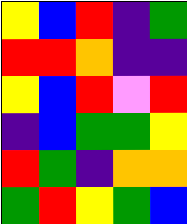[["yellow", "blue", "red", "indigo", "green"], ["red", "red", "orange", "indigo", "indigo"], ["yellow", "blue", "red", "violet", "red"], ["indigo", "blue", "green", "green", "yellow"], ["red", "green", "indigo", "orange", "orange"], ["green", "red", "yellow", "green", "blue"]]